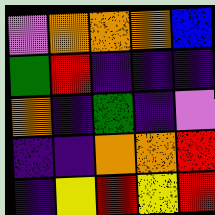[["violet", "orange", "orange", "orange", "blue"], ["green", "red", "indigo", "indigo", "indigo"], ["orange", "indigo", "green", "indigo", "violet"], ["indigo", "indigo", "orange", "orange", "red"], ["indigo", "yellow", "red", "yellow", "red"]]